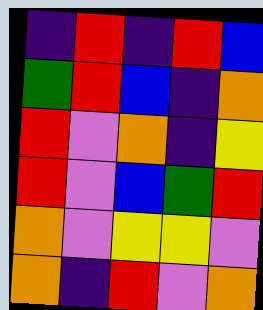[["indigo", "red", "indigo", "red", "blue"], ["green", "red", "blue", "indigo", "orange"], ["red", "violet", "orange", "indigo", "yellow"], ["red", "violet", "blue", "green", "red"], ["orange", "violet", "yellow", "yellow", "violet"], ["orange", "indigo", "red", "violet", "orange"]]